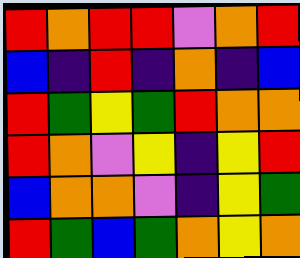[["red", "orange", "red", "red", "violet", "orange", "red"], ["blue", "indigo", "red", "indigo", "orange", "indigo", "blue"], ["red", "green", "yellow", "green", "red", "orange", "orange"], ["red", "orange", "violet", "yellow", "indigo", "yellow", "red"], ["blue", "orange", "orange", "violet", "indigo", "yellow", "green"], ["red", "green", "blue", "green", "orange", "yellow", "orange"]]